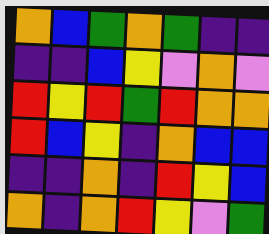[["orange", "blue", "green", "orange", "green", "indigo", "indigo"], ["indigo", "indigo", "blue", "yellow", "violet", "orange", "violet"], ["red", "yellow", "red", "green", "red", "orange", "orange"], ["red", "blue", "yellow", "indigo", "orange", "blue", "blue"], ["indigo", "indigo", "orange", "indigo", "red", "yellow", "blue"], ["orange", "indigo", "orange", "red", "yellow", "violet", "green"]]